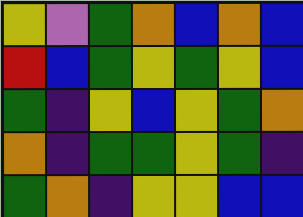[["yellow", "violet", "green", "orange", "blue", "orange", "blue"], ["red", "blue", "green", "yellow", "green", "yellow", "blue"], ["green", "indigo", "yellow", "blue", "yellow", "green", "orange"], ["orange", "indigo", "green", "green", "yellow", "green", "indigo"], ["green", "orange", "indigo", "yellow", "yellow", "blue", "blue"]]